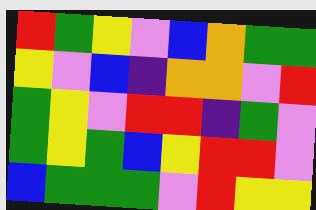[["red", "green", "yellow", "violet", "blue", "orange", "green", "green"], ["yellow", "violet", "blue", "indigo", "orange", "orange", "violet", "red"], ["green", "yellow", "violet", "red", "red", "indigo", "green", "violet"], ["green", "yellow", "green", "blue", "yellow", "red", "red", "violet"], ["blue", "green", "green", "green", "violet", "red", "yellow", "yellow"]]